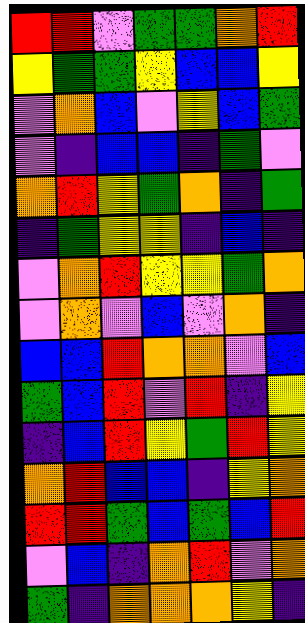[["red", "red", "violet", "green", "green", "orange", "red"], ["yellow", "green", "green", "yellow", "blue", "blue", "yellow"], ["violet", "orange", "blue", "violet", "yellow", "blue", "green"], ["violet", "indigo", "blue", "blue", "indigo", "green", "violet"], ["orange", "red", "yellow", "green", "orange", "indigo", "green"], ["indigo", "green", "yellow", "yellow", "indigo", "blue", "indigo"], ["violet", "orange", "red", "yellow", "yellow", "green", "orange"], ["violet", "orange", "violet", "blue", "violet", "orange", "indigo"], ["blue", "blue", "red", "orange", "orange", "violet", "blue"], ["green", "blue", "red", "violet", "red", "indigo", "yellow"], ["indigo", "blue", "red", "yellow", "green", "red", "yellow"], ["orange", "red", "blue", "blue", "indigo", "yellow", "orange"], ["red", "red", "green", "blue", "green", "blue", "red"], ["violet", "blue", "indigo", "orange", "red", "violet", "orange"], ["green", "indigo", "orange", "orange", "orange", "yellow", "indigo"]]